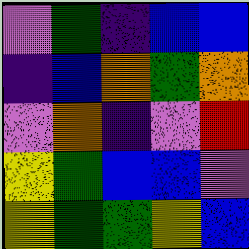[["violet", "green", "indigo", "blue", "blue"], ["indigo", "blue", "orange", "green", "orange"], ["violet", "orange", "indigo", "violet", "red"], ["yellow", "green", "blue", "blue", "violet"], ["yellow", "green", "green", "yellow", "blue"]]